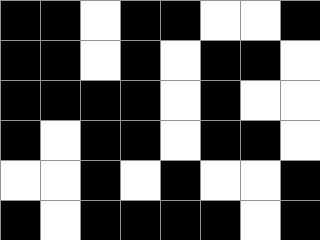[["black", "black", "white", "black", "black", "white", "white", "black"], ["black", "black", "white", "black", "white", "black", "black", "white"], ["black", "black", "black", "black", "white", "black", "white", "white"], ["black", "white", "black", "black", "white", "black", "black", "white"], ["white", "white", "black", "white", "black", "white", "white", "black"], ["black", "white", "black", "black", "black", "black", "white", "black"]]